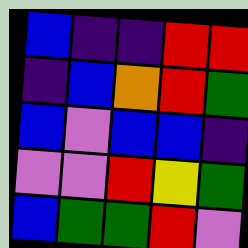[["blue", "indigo", "indigo", "red", "red"], ["indigo", "blue", "orange", "red", "green"], ["blue", "violet", "blue", "blue", "indigo"], ["violet", "violet", "red", "yellow", "green"], ["blue", "green", "green", "red", "violet"]]